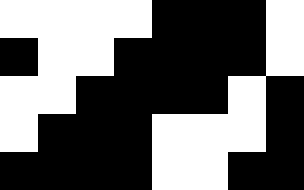[["white", "white", "white", "white", "black", "black", "black", "white"], ["black", "white", "white", "black", "black", "black", "black", "white"], ["white", "white", "black", "black", "black", "black", "white", "black"], ["white", "black", "black", "black", "white", "white", "white", "black"], ["black", "black", "black", "black", "white", "white", "black", "black"]]